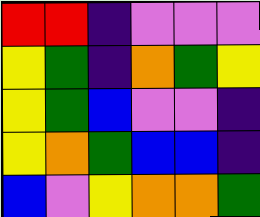[["red", "red", "indigo", "violet", "violet", "violet"], ["yellow", "green", "indigo", "orange", "green", "yellow"], ["yellow", "green", "blue", "violet", "violet", "indigo"], ["yellow", "orange", "green", "blue", "blue", "indigo"], ["blue", "violet", "yellow", "orange", "orange", "green"]]